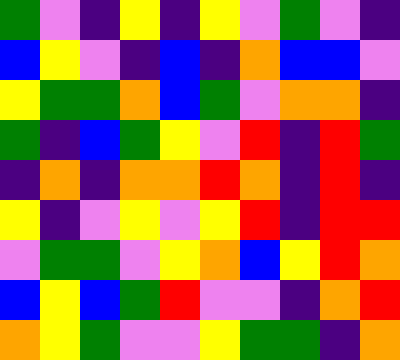[["green", "violet", "indigo", "yellow", "indigo", "yellow", "violet", "green", "violet", "indigo"], ["blue", "yellow", "violet", "indigo", "blue", "indigo", "orange", "blue", "blue", "violet"], ["yellow", "green", "green", "orange", "blue", "green", "violet", "orange", "orange", "indigo"], ["green", "indigo", "blue", "green", "yellow", "violet", "red", "indigo", "red", "green"], ["indigo", "orange", "indigo", "orange", "orange", "red", "orange", "indigo", "red", "indigo"], ["yellow", "indigo", "violet", "yellow", "violet", "yellow", "red", "indigo", "red", "red"], ["violet", "green", "green", "violet", "yellow", "orange", "blue", "yellow", "red", "orange"], ["blue", "yellow", "blue", "green", "red", "violet", "violet", "indigo", "orange", "red"], ["orange", "yellow", "green", "violet", "violet", "yellow", "green", "green", "indigo", "orange"]]